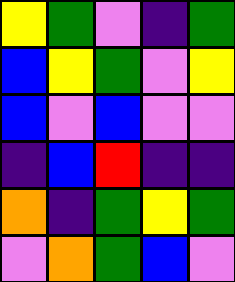[["yellow", "green", "violet", "indigo", "green"], ["blue", "yellow", "green", "violet", "yellow"], ["blue", "violet", "blue", "violet", "violet"], ["indigo", "blue", "red", "indigo", "indigo"], ["orange", "indigo", "green", "yellow", "green"], ["violet", "orange", "green", "blue", "violet"]]